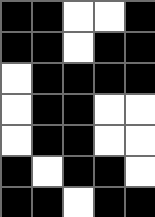[["black", "black", "white", "white", "black"], ["black", "black", "white", "black", "black"], ["white", "black", "black", "black", "black"], ["white", "black", "black", "white", "white"], ["white", "black", "black", "white", "white"], ["black", "white", "black", "black", "white"], ["black", "black", "white", "black", "black"]]